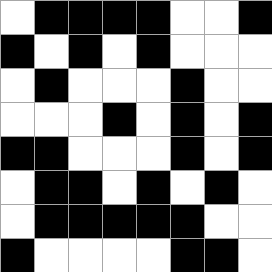[["white", "black", "black", "black", "black", "white", "white", "black"], ["black", "white", "black", "white", "black", "white", "white", "white"], ["white", "black", "white", "white", "white", "black", "white", "white"], ["white", "white", "white", "black", "white", "black", "white", "black"], ["black", "black", "white", "white", "white", "black", "white", "black"], ["white", "black", "black", "white", "black", "white", "black", "white"], ["white", "black", "black", "black", "black", "black", "white", "white"], ["black", "white", "white", "white", "white", "black", "black", "white"]]